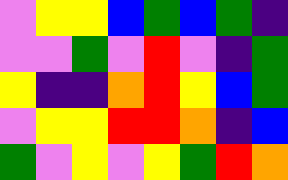[["violet", "yellow", "yellow", "blue", "green", "blue", "green", "indigo"], ["violet", "violet", "green", "violet", "red", "violet", "indigo", "green"], ["yellow", "indigo", "indigo", "orange", "red", "yellow", "blue", "green"], ["violet", "yellow", "yellow", "red", "red", "orange", "indigo", "blue"], ["green", "violet", "yellow", "violet", "yellow", "green", "red", "orange"]]